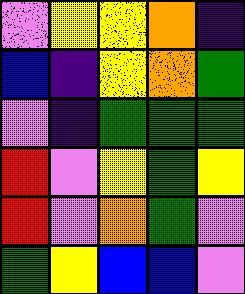[["violet", "yellow", "yellow", "orange", "indigo"], ["blue", "indigo", "yellow", "orange", "green"], ["violet", "indigo", "green", "green", "green"], ["red", "violet", "yellow", "green", "yellow"], ["red", "violet", "orange", "green", "violet"], ["green", "yellow", "blue", "blue", "violet"]]